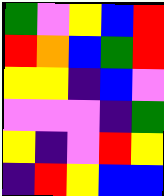[["green", "violet", "yellow", "blue", "red"], ["red", "orange", "blue", "green", "red"], ["yellow", "yellow", "indigo", "blue", "violet"], ["violet", "violet", "violet", "indigo", "green"], ["yellow", "indigo", "violet", "red", "yellow"], ["indigo", "red", "yellow", "blue", "blue"]]